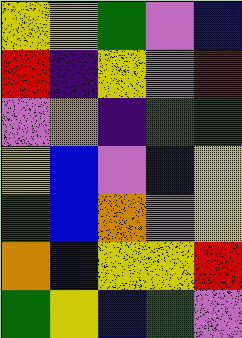[["yellow", "yellow", "green", "violet", "blue"], ["red", "indigo", "yellow", "violet", "red"], ["violet", "orange", "indigo", "green", "green"], ["yellow", "blue", "violet", "blue", "yellow"], ["green", "blue", "orange", "violet", "yellow"], ["orange", "blue", "yellow", "yellow", "red"], ["green", "yellow", "blue", "green", "violet"]]